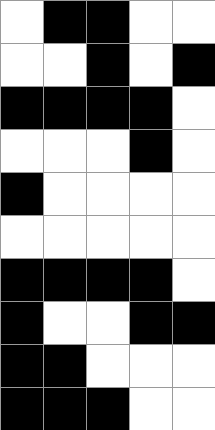[["white", "black", "black", "white", "white"], ["white", "white", "black", "white", "black"], ["black", "black", "black", "black", "white"], ["white", "white", "white", "black", "white"], ["black", "white", "white", "white", "white"], ["white", "white", "white", "white", "white"], ["black", "black", "black", "black", "white"], ["black", "white", "white", "black", "black"], ["black", "black", "white", "white", "white"], ["black", "black", "black", "white", "white"]]